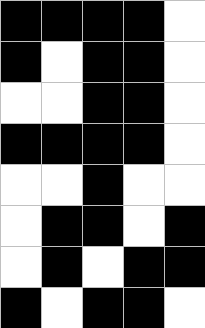[["black", "black", "black", "black", "white"], ["black", "white", "black", "black", "white"], ["white", "white", "black", "black", "white"], ["black", "black", "black", "black", "white"], ["white", "white", "black", "white", "white"], ["white", "black", "black", "white", "black"], ["white", "black", "white", "black", "black"], ["black", "white", "black", "black", "white"]]